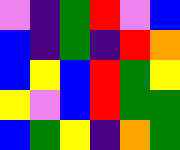[["violet", "indigo", "green", "red", "violet", "blue"], ["blue", "indigo", "green", "indigo", "red", "orange"], ["blue", "yellow", "blue", "red", "green", "yellow"], ["yellow", "violet", "blue", "red", "green", "green"], ["blue", "green", "yellow", "indigo", "orange", "green"]]